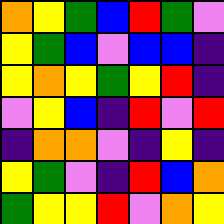[["orange", "yellow", "green", "blue", "red", "green", "violet"], ["yellow", "green", "blue", "violet", "blue", "blue", "indigo"], ["yellow", "orange", "yellow", "green", "yellow", "red", "indigo"], ["violet", "yellow", "blue", "indigo", "red", "violet", "red"], ["indigo", "orange", "orange", "violet", "indigo", "yellow", "indigo"], ["yellow", "green", "violet", "indigo", "red", "blue", "orange"], ["green", "yellow", "yellow", "red", "violet", "orange", "yellow"]]